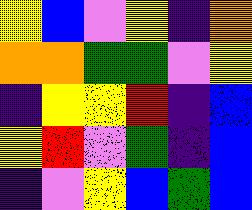[["yellow", "blue", "violet", "yellow", "indigo", "orange"], ["orange", "orange", "green", "green", "violet", "yellow"], ["indigo", "yellow", "yellow", "red", "indigo", "blue"], ["yellow", "red", "violet", "green", "indigo", "blue"], ["indigo", "violet", "yellow", "blue", "green", "blue"]]